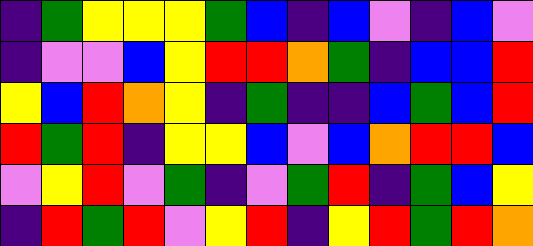[["indigo", "green", "yellow", "yellow", "yellow", "green", "blue", "indigo", "blue", "violet", "indigo", "blue", "violet"], ["indigo", "violet", "violet", "blue", "yellow", "red", "red", "orange", "green", "indigo", "blue", "blue", "red"], ["yellow", "blue", "red", "orange", "yellow", "indigo", "green", "indigo", "indigo", "blue", "green", "blue", "red"], ["red", "green", "red", "indigo", "yellow", "yellow", "blue", "violet", "blue", "orange", "red", "red", "blue"], ["violet", "yellow", "red", "violet", "green", "indigo", "violet", "green", "red", "indigo", "green", "blue", "yellow"], ["indigo", "red", "green", "red", "violet", "yellow", "red", "indigo", "yellow", "red", "green", "red", "orange"]]